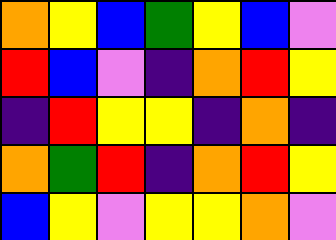[["orange", "yellow", "blue", "green", "yellow", "blue", "violet"], ["red", "blue", "violet", "indigo", "orange", "red", "yellow"], ["indigo", "red", "yellow", "yellow", "indigo", "orange", "indigo"], ["orange", "green", "red", "indigo", "orange", "red", "yellow"], ["blue", "yellow", "violet", "yellow", "yellow", "orange", "violet"]]